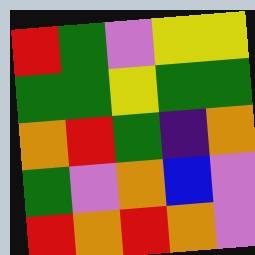[["red", "green", "violet", "yellow", "yellow"], ["green", "green", "yellow", "green", "green"], ["orange", "red", "green", "indigo", "orange"], ["green", "violet", "orange", "blue", "violet"], ["red", "orange", "red", "orange", "violet"]]